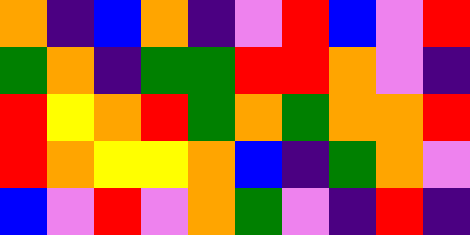[["orange", "indigo", "blue", "orange", "indigo", "violet", "red", "blue", "violet", "red"], ["green", "orange", "indigo", "green", "green", "red", "red", "orange", "violet", "indigo"], ["red", "yellow", "orange", "red", "green", "orange", "green", "orange", "orange", "red"], ["red", "orange", "yellow", "yellow", "orange", "blue", "indigo", "green", "orange", "violet"], ["blue", "violet", "red", "violet", "orange", "green", "violet", "indigo", "red", "indigo"]]